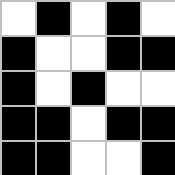[["white", "black", "white", "black", "white"], ["black", "white", "white", "black", "black"], ["black", "white", "black", "white", "white"], ["black", "black", "white", "black", "black"], ["black", "black", "white", "white", "black"]]